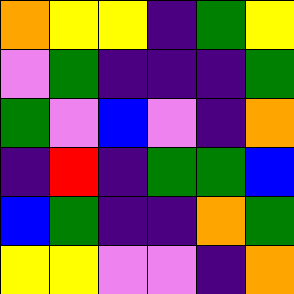[["orange", "yellow", "yellow", "indigo", "green", "yellow"], ["violet", "green", "indigo", "indigo", "indigo", "green"], ["green", "violet", "blue", "violet", "indigo", "orange"], ["indigo", "red", "indigo", "green", "green", "blue"], ["blue", "green", "indigo", "indigo", "orange", "green"], ["yellow", "yellow", "violet", "violet", "indigo", "orange"]]